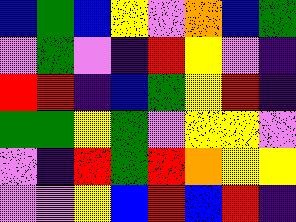[["blue", "green", "blue", "yellow", "violet", "orange", "blue", "green"], ["violet", "green", "violet", "indigo", "red", "yellow", "violet", "indigo"], ["red", "red", "indigo", "blue", "green", "yellow", "red", "indigo"], ["green", "green", "yellow", "green", "violet", "yellow", "yellow", "violet"], ["violet", "indigo", "red", "green", "red", "orange", "yellow", "yellow"], ["violet", "violet", "yellow", "blue", "red", "blue", "red", "indigo"]]